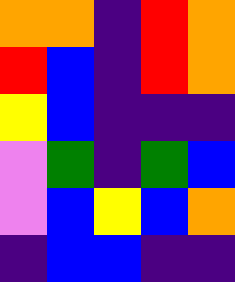[["orange", "orange", "indigo", "red", "orange"], ["red", "blue", "indigo", "red", "orange"], ["yellow", "blue", "indigo", "indigo", "indigo"], ["violet", "green", "indigo", "green", "blue"], ["violet", "blue", "yellow", "blue", "orange"], ["indigo", "blue", "blue", "indigo", "indigo"]]